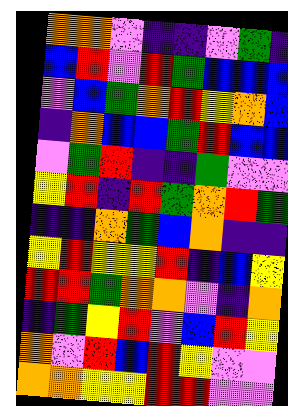[["orange", "orange", "violet", "indigo", "indigo", "violet", "green", "indigo"], ["blue", "red", "violet", "red", "green", "blue", "blue", "blue"], ["violet", "blue", "green", "orange", "red", "yellow", "orange", "blue"], ["indigo", "orange", "blue", "blue", "green", "red", "blue", "blue"], ["violet", "green", "red", "indigo", "indigo", "green", "violet", "violet"], ["yellow", "red", "indigo", "red", "green", "orange", "red", "green"], ["indigo", "indigo", "orange", "green", "blue", "orange", "indigo", "indigo"], ["yellow", "red", "yellow", "yellow", "red", "indigo", "blue", "yellow"], ["red", "red", "green", "orange", "orange", "violet", "indigo", "orange"], ["indigo", "green", "yellow", "red", "violet", "blue", "red", "yellow"], ["orange", "violet", "red", "blue", "red", "yellow", "violet", "violet"], ["orange", "orange", "yellow", "yellow", "red", "red", "violet", "violet"]]